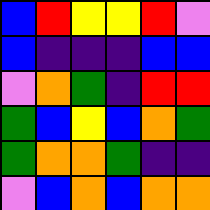[["blue", "red", "yellow", "yellow", "red", "violet"], ["blue", "indigo", "indigo", "indigo", "blue", "blue"], ["violet", "orange", "green", "indigo", "red", "red"], ["green", "blue", "yellow", "blue", "orange", "green"], ["green", "orange", "orange", "green", "indigo", "indigo"], ["violet", "blue", "orange", "blue", "orange", "orange"]]